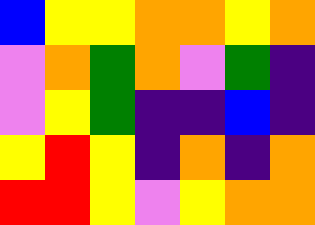[["blue", "yellow", "yellow", "orange", "orange", "yellow", "orange"], ["violet", "orange", "green", "orange", "violet", "green", "indigo"], ["violet", "yellow", "green", "indigo", "indigo", "blue", "indigo"], ["yellow", "red", "yellow", "indigo", "orange", "indigo", "orange"], ["red", "red", "yellow", "violet", "yellow", "orange", "orange"]]